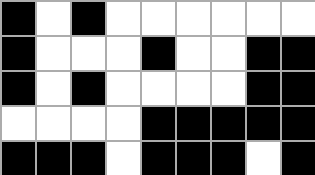[["black", "white", "black", "white", "white", "white", "white", "white", "white"], ["black", "white", "white", "white", "black", "white", "white", "black", "black"], ["black", "white", "black", "white", "white", "white", "white", "black", "black"], ["white", "white", "white", "white", "black", "black", "black", "black", "black"], ["black", "black", "black", "white", "black", "black", "black", "white", "black"]]